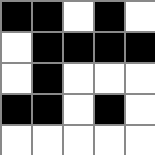[["black", "black", "white", "black", "white"], ["white", "black", "black", "black", "black"], ["white", "black", "white", "white", "white"], ["black", "black", "white", "black", "white"], ["white", "white", "white", "white", "white"]]